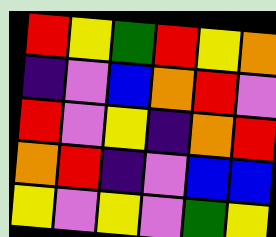[["red", "yellow", "green", "red", "yellow", "orange"], ["indigo", "violet", "blue", "orange", "red", "violet"], ["red", "violet", "yellow", "indigo", "orange", "red"], ["orange", "red", "indigo", "violet", "blue", "blue"], ["yellow", "violet", "yellow", "violet", "green", "yellow"]]